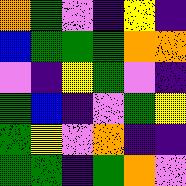[["orange", "green", "violet", "indigo", "yellow", "indigo"], ["blue", "green", "green", "green", "orange", "orange"], ["violet", "indigo", "yellow", "green", "violet", "indigo"], ["green", "blue", "indigo", "violet", "green", "yellow"], ["green", "yellow", "violet", "orange", "indigo", "indigo"], ["green", "green", "indigo", "green", "orange", "violet"]]